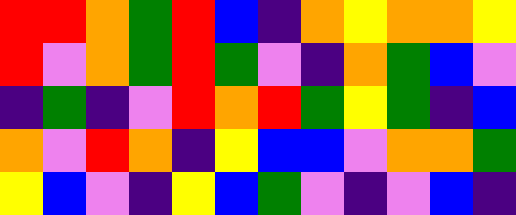[["red", "red", "orange", "green", "red", "blue", "indigo", "orange", "yellow", "orange", "orange", "yellow"], ["red", "violet", "orange", "green", "red", "green", "violet", "indigo", "orange", "green", "blue", "violet"], ["indigo", "green", "indigo", "violet", "red", "orange", "red", "green", "yellow", "green", "indigo", "blue"], ["orange", "violet", "red", "orange", "indigo", "yellow", "blue", "blue", "violet", "orange", "orange", "green"], ["yellow", "blue", "violet", "indigo", "yellow", "blue", "green", "violet", "indigo", "violet", "blue", "indigo"]]